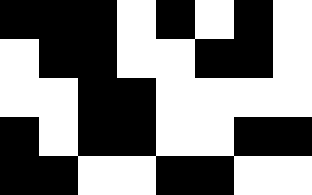[["black", "black", "black", "white", "black", "white", "black", "white"], ["white", "black", "black", "white", "white", "black", "black", "white"], ["white", "white", "black", "black", "white", "white", "white", "white"], ["black", "white", "black", "black", "white", "white", "black", "black"], ["black", "black", "white", "white", "black", "black", "white", "white"]]